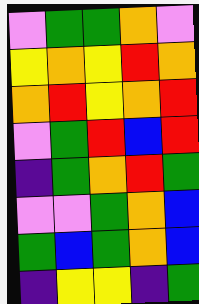[["violet", "green", "green", "orange", "violet"], ["yellow", "orange", "yellow", "red", "orange"], ["orange", "red", "yellow", "orange", "red"], ["violet", "green", "red", "blue", "red"], ["indigo", "green", "orange", "red", "green"], ["violet", "violet", "green", "orange", "blue"], ["green", "blue", "green", "orange", "blue"], ["indigo", "yellow", "yellow", "indigo", "green"]]